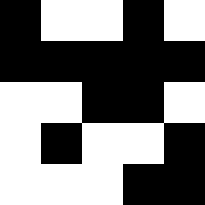[["black", "white", "white", "black", "white"], ["black", "black", "black", "black", "black"], ["white", "white", "black", "black", "white"], ["white", "black", "white", "white", "black"], ["white", "white", "white", "black", "black"]]